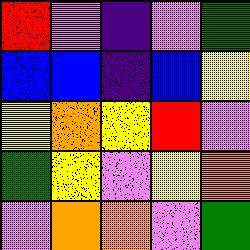[["red", "violet", "indigo", "violet", "green"], ["blue", "blue", "indigo", "blue", "yellow"], ["yellow", "orange", "yellow", "red", "violet"], ["green", "yellow", "violet", "yellow", "orange"], ["violet", "orange", "orange", "violet", "green"]]